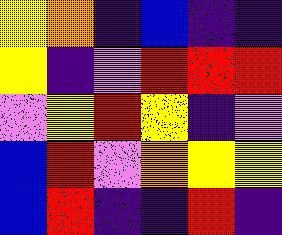[["yellow", "orange", "indigo", "blue", "indigo", "indigo"], ["yellow", "indigo", "violet", "red", "red", "red"], ["violet", "yellow", "red", "yellow", "indigo", "violet"], ["blue", "red", "violet", "orange", "yellow", "yellow"], ["blue", "red", "indigo", "indigo", "red", "indigo"]]